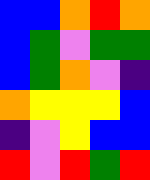[["blue", "blue", "orange", "red", "orange"], ["blue", "green", "violet", "green", "green"], ["blue", "green", "orange", "violet", "indigo"], ["orange", "yellow", "yellow", "yellow", "blue"], ["indigo", "violet", "yellow", "blue", "blue"], ["red", "violet", "red", "green", "red"]]